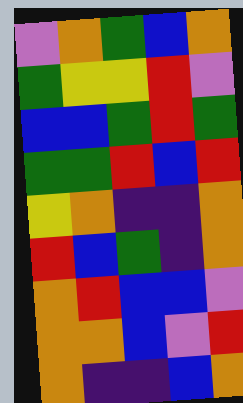[["violet", "orange", "green", "blue", "orange"], ["green", "yellow", "yellow", "red", "violet"], ["blue", "blue", "green", "red", "green"], ["green", "green", "red", "blue", "red"], ["yellow", "orange", "indigo", "indigo", "orange"], ["red", "blue", "green", "indigo", "orange"], ["orange", "red", "blue", "blue", "violet"], ["orange", "orange", "blue", "violet", "red"], ["orange", "indigo", "indigo", "blue", "orange"]]